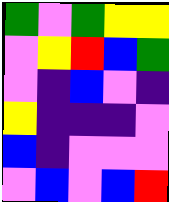[["green", "violet", "green", "yellow", "yellow"], ["violet", "yellow", "red", "blue", "green"], ["violet", "indigo", "blue", "violet", "indigo"], ["yellow", "indigo", "indigo", "indigo", "violet"], ["blue", "indigo", "violet", "violet", "violet"], ["violet", "blue", "violet", "blue", "red"]]